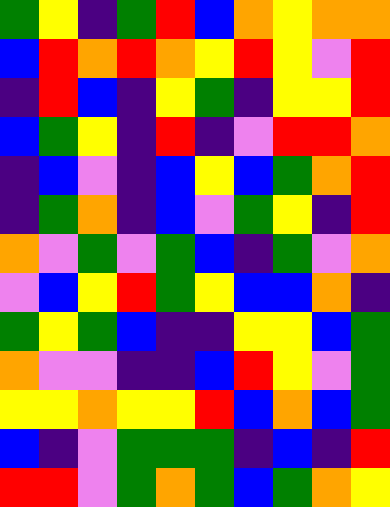[["green", "yellow", "indigo", "green", "red", "blue", "orange", "yellow", "orange", "orange"], ["blue", "red", "orange", "red", "orange", "yellow", "red", "yellow", "violet", "red"], ["indigo", "red", "blue", "indigo", "yellow", "green", "indigo", "yellow", "yellow", "red"], ["blue", "green", "yellow", "indigo", "red", "indigo", "violet", "red", "red", "orange"], ["indigo", "blue", "violet", "indigo", "blue", "yellow", "blue", "green", "orange", "red"], ["indigo", "green", "orange", "indigo", "blue", "violet", "green", "yellow", "indigo", "red"], ["orange", "violet", "green", "violet", "green", "blue", "indigo", "green", "violet", "orange"], ["violet", "blue", "yellow", "red", "green", "yellow", "blue", "blue", "orange", "indigo"], ["green", "yellow", "green", "blue", "indigo", "indigo", "yellow", "yellow", "blue", "green"], ["orange", "violet", "violet", "indigo", "indigo", "blue", "red", "yellow", "violet", "green"], ["yellow", "yellow", "orange", "yellow", "yellow", "red", "blue", "orange", "blue", "green"], ["blue", "indigo", "violet", "green", "green", "green", "indigo", "blue", "indigo", "red"], ["red", "red", "violet", "green", "orange", "green", "blue", "green", "orange", "yellow"]]